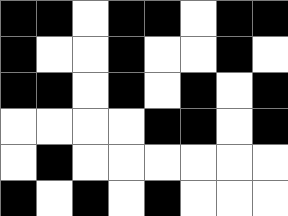[["black", "black", "white", "black", "black", "white", "black", "black"], ["black", "white", "white", "black", "white", "white", "black", "white"], ["black", "black", "white", "black", "white", "black", "white", "black"], ["white", "white", "white", "white", "black", "black", "white", "black"], ["white", "black", "white", "white", "white", "white", "white", "white"], ["black", "white", "black", "white", "black", "white", "white", "white"]]